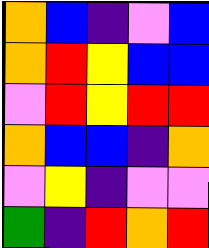[["orange", "blue", "indigo", "violet", "blue"], ["orange", "red", "yellow", "blue", "blue"], ["violet", "red", "yellow", "red", "red"], ["orange", "blue", "blue", "indigo", "orange"], ["violet", "yellow", "indigo", "violet", "violet"], ["green", "indigo", "red", "orange", "red"]]